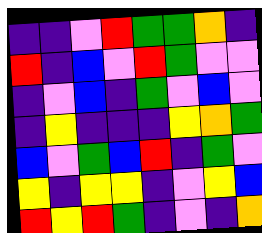[["indigo", "indigo", "violet", "red", "green", "green", "orange", "indigo"], ["red", "indigo", "blue", "violet", "red", "green", "violet", "violet"], ["indigo", "violet", "blue", "indigo", "green", "violet", "blue", "violet"], ["indigo", "yellow", "indigo", "indigo", "indigo", "yellow", "orange", "green"], ["blue", "violet", "green", "blue", "red", "indigo", "green", "violet"], ["yellow", "indigo", "yellow", "yellow", "indigo", "violet", "yellow", "blue"], ["red", "yellow", "red", "green", "indigo", "violet", "indigo", "orange"]]